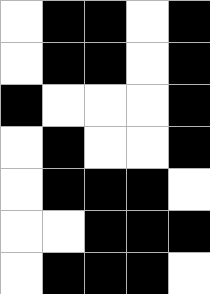[["white", "black", "black", "white", "black"], ["white", "black", "black", "white", "black"], ["black", "white", "white", "white", "black"], ["white", "black", "white", "white", "black"], ["white", "black", "black", "black", "white"], ["white", "white", "black", "black", "black"], ["white", "black", "black", "black", "white"]]